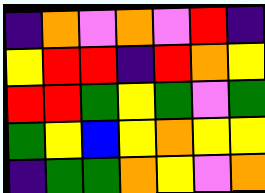[["indigo", "orange", "violet", "orange", "violet", "red", "indigo"], ["yellow", "red", "red", "indigo", "red", "orange", "yellow"], ["red", "red", "green", "yellow", "green", "violet", "green"], ["green", "yellow", "blue", "yellow", "orange", "yellow", "yellow"], ["indigo", "green", "green", "orange", "yellow", "violet", "orange"]]